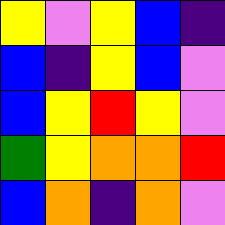[["yellow", "violet", "yellow", "blue", "indigo"], ["blue", "indigo", "yellow", "blue", "violet"], ["blue", "yellow", "red", "yellow", "violet"], ["green", "yellow", "orange", "orange", "red"], ["blue", "orange", "indigo", "orange", "violet"]]